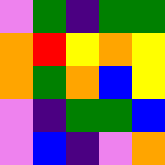[["violet", "green", "indigo", "green", "green"], ["orange", "red", "yellow", "orange", "yellow"], ["orange", "green", "orange", "blue", "yellow"], ["violet", "indigo", "green", "green", "blue"], ["violet", "blue", "indigo", "violet", "orange"]]